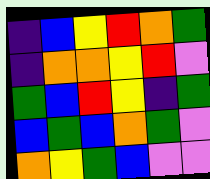[["indigo", "blue", "yellow", "red", "orange", "green"], ["indigo", "orange", "orange", "yellow", "red", "violet"], ["green", "blue", "red", "yellow", "indigo", "green"], ["blue", "green", "blue", "orange", "green", "violet"], ["orange", "yellow", "green", "blue", "violet", "violet"]]